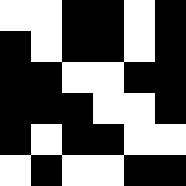[["white", "white", "black", "black", "white", "black"], ["black", "white", "black", "black", "white", "black"], ["black", "black", "white", "white", "black", "black"], ["black", "black", "black", "white", "white", "black"], ["black", "white", "black", "black", "white", "white"], ["white", "black", "white", "white", "black", "black"]]